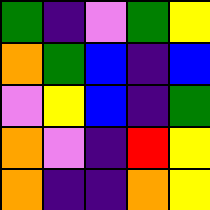[["green", "indigo", "violet", "green", "yellow"], ["orange", "green", "blue", "indigo", "blue"], ["violet", "yellow", "blue", "indigo", "green"], ["orange", "violet", "indigo", "red", "yellow"], ["orange", "indigo", "indigo", "orange", "yellow"]]